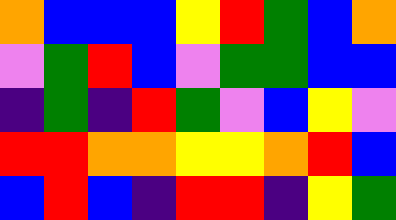[["orange", "blue", "blue", "blue", "yellow", "red", "green", "blue", "orange"], ["violet", "green", "red", "blue", "violet", "green", "green", "blue", "blue"], ["indigo", "green", "indigo", "red", "green", "violet", "blue", "yellow", "violet"], ["red", "red", "orange", "orange", "yellow", "yellow", "orange", "red", "blue"], ["blue", "red", "blue", "indigo", "red", "red", "indigo", "yellow", "green"]]